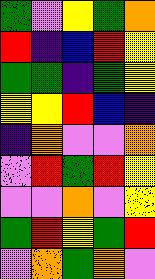[["green", "violet", "yellow", "green", "orange"], ["red", "indigo", "blue", "red", "yellow"], ["green", "green", "indigo", "green", "yellow"], ["yellow", "yellow", "red", "blue", "indigo"], ["indigo", "orange", "violet", "violet", "orange"], ["violet", "red", "green", "red", "yellow"], ["violet", "violet", "orange", "violet", "yellow"], ["green", "red", "yellow", "green", "red"], ["violet", "orange", "green", "orange", "violet"]]